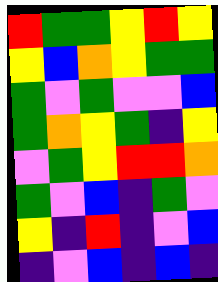[["red", "green", "green", "yellow", "red", "yellow"], ["yellow", "blue", "orange", "yellow", "green", "green"], ["green", "violet", "green", "violet", "violet", "blue"], ["green", "orange", "yellow", "green", "indigo", "yellow"], ["violet", "green", "yellow", "red", "red", "orange"], ["green", "violet", "blue", "indigo", "green", "violet"], ["yellow", "indigo", "red", "indigo", "violet", "blue"], ["indigo", "violet", "blue", "indigo", "blue", "indigo"]]